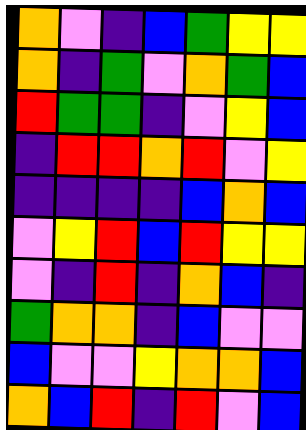[["orange", "violet", "indigo", "blue", "green", "yellow", "yellow"], ["orange", "indigo", "green", "violet", "orange", "green", "blue"], ["red", "green", "green", "indigo", "violet", "yellow", "blue"], ["indigo", "red", "red", "orange", "red", "violet", "yellow"], ["indigo", "indigo", "indigo", "indigo", "blue", "orange", "blue"], ["violet", "yellow", "red", "blue", "red", "yellow", "yellow"], ["violet", "indigo", "red", "indigo", "orange", "blue", "indigo"], ["green", "orange", "orange", "indigo", "blue", "violet", "violet"], ["blue", "violet", "violet", "yellow", "orange", "orange", "blue"], ["orange", "blue", "red", "indigo", "red", "violet", "blue"]]